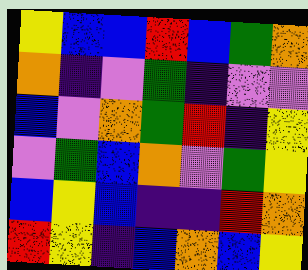[["yellow", "blue", "blue", "red", "blue", "green", "orange"], ["orange", "indigo", "violet", "green", "indigo", "violet", "violet"], ["blue", "violet", "orange", "green", "red", "indigo", "yellow"], ["violet", "green", "blue", "orange", "violet", "green", "yellow"], ["blue", "yellow", "blue", "indigo", "indigo", "red", "orange"], ["red", "yellow", "indigo", "blue", "orange", "blue", "yellow"]]